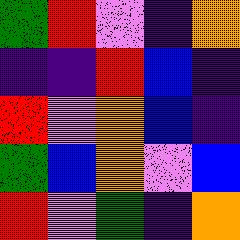[["green", "red", "violet", "indigo", "orange"], ["indigo", "indigo", "red", "blue", "indigo"], ["red", "violet", "orange", "blue", "indigo"], ["green", "blue", "orange", "violet", "blue"], ["red", "violet", "green", "indigo", "orange"]]